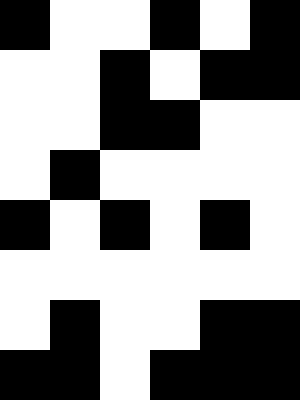[["black", "white", "white", "black", "white", "black"], ["white", "white", "black", "white", "black", "black"], ["white", "white", "black", "black", "white", "white"], ["white", "black", "white", "white", "white", "white"], ["black", "white", "black", "white", "black", "white"], ["white", "white", "white", "white", "white", "white"], ["white", "black", "white", "white", "black", "black"], ["black", "black", "white", "black", "black", "black"]]